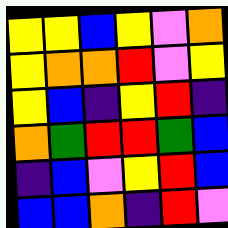[["yellow", "yellow", "blue", "yellow", "violet", "orange"], ["yellow", "orange", "orange", "red", "violet", "yellow"], ["yellow", "blue", "indigo", "yellow", "red", "indigo"], ["orange", "green", "red", "red", "green", "blue"], ["indigo", "blue", "violet", "yellow", "red", "blue"], ["blue", "blue", "orange", "indigo", "red", "violet"]]